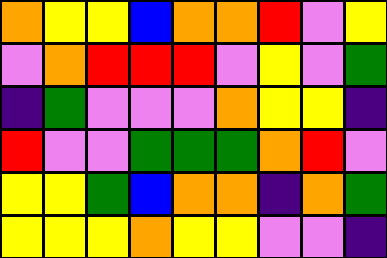[["orange", "yellow", "yellow", "blue", "orange", "orange", "red", "violet", "yellow"], ["violet", "orange", "red", "red", "red", "violet", "yellow", "violet", "green"], ["indigo", "green", "violet", "violet", "violet", "orange", "yellow", "yellow", "indigo"], ["red", "violet", "violet", "green", "green", "green", "orange", "red", "violet"], ["yellow", "yellow", "green", "blue", "orange", "orange", "indigo", "orange", "green"], ["yellow", "yellow", "yellow", "orange", "yellow", "yellow", "violet", "violet", "indigo"]]